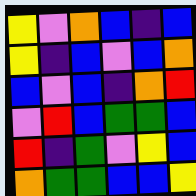[["yellow", "violet", "orange", "blue", "indigo", "blue"], ["yellow", "indigo", "blue", "violet", "blue", "orange"], ["blue", "violet", "blue", "indigo", "orange", "red"], ["violet", "red", "blue", "green", "green", "blue"], ["red", "indigo", "green", "violet", "yellow", "blue"], ["orange", "green", "green", "blue", "blue", "yellow"]]